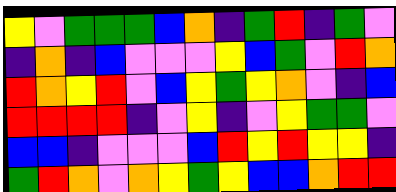[["yellow", "violet", "green", "green", "green", "blue", "orange", "indigo", "green", "red", "indigo", "green", "violet"], ["indigo", "orange", "indigo", "blue", "violet", "violet", "violet", "yellow", "blue", "green", "violet", "red", "orange"], ["red", "orange", "yellow", "red", "violet", "blue", "yellow", "green", "yellow", "orange", "violet", "indigo", "blue"], ["red", "red", "red", "red", "indigo", "violet", "yellow", "indigo", "violet", "yellow", "green", "green", "violet"], ["blue", "blue", "indigo", "violet", "violet", "violet", "blue", "red", "yellow", "red", "yellow", "yellow", "indigo"], ["green", "red", "orange", "violet", "orange", "yellow", "green", "yellow", "blue", "blue", "orange", "red", "red"]]